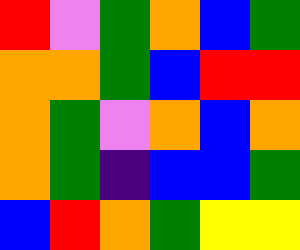[["red", "violet", "green", "orange", "blue", "green"], ["orange", "orange", "green", "blue", "red", "red"], ["orange", "green", "violet", "orange", "blue", "orange"], ["orange", "green", "indigo", "blue", "blue", "green"], ["blue", "red", "orange", "green", "yellow", "yellow"]]